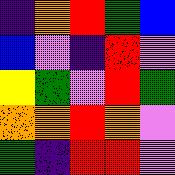[["indigo", "orange", "red", "green", "blue"], ["blue", "violet", "indigo", "red", "violet"], ["yellow", "green", "violet", "red", "green"], ["orange", "orange", "red", "orange", "violet"], ["green", "indigo", "red", "red", "violet"]]